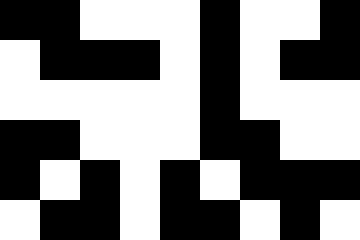[["black", "black", "white", "white", "white", "black", "white", "white", "black"], ["white", "black", "black", "black", "white", "black", "white", "black", "black"], ["white", "white", "white", "white", "white", "black", "white", "white", "white"], ["black", "black", "white", "white", "white", "black", "black", "white", "white"], ["black", "white", "black", "white", "black", "white", "black", "black", "black"], ["white", "black", "black", "white", "black", "black", "white", "black", "white"]]